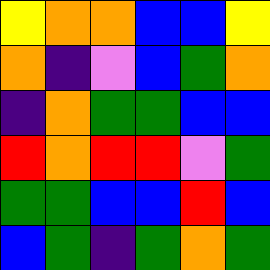[["yellow", "orange", "orange", "blue", "blue", "yellow"], ["orange", "indigo", "violet", "blue", "green", "orange"], ["indigo", "orange", "green", "green", "blue", "blue"], ["red", "orange", "red", "red", "violet", "green"], ["green", "green", "blue", "blue", "red", "blue"], ["blue", "green", "indigo", "green", "orange", "green"]]